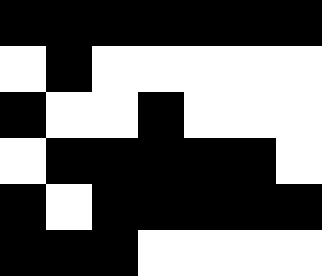[["black", "black", "black", "black", "black", "black", "black"], ["white", "black", "white", "white", "white", "white", "white"], ["black", "white", "white", "black", "white", "white", "white"], ["white", "black", "black", "black", "black", "black", "white"], ["black", "white", "black", "black", "black", "black", "black"], ["black", "black", "black", "white", "white", "white", "white"]]